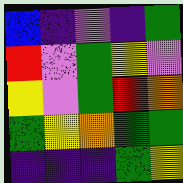[["blue", "indigo", "violet", "indigo", "green"], ["red", "violet", "green", "yellow", "violet"], ["yellow", "violet", "green", "red", "orange"], ["green", "yellow", "orange", "green", "green"], ["indigo", "indigo", "indigo", "green", "yellow"]]